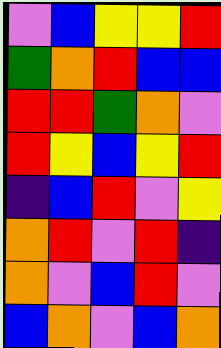[["violet", "blue", "yellow", "yellow", "red"], ["green", "orange", "red", "blue", "blue"], ["red", "red", "green", "orange", "violet"], ["red", "yellow", "blue", "yellow", "red"], ["indigo", "blue", "red", "violet", "yellow"], ["orange", "red", "violet", "red", "indigo"], ["orange", "violet", "blue", "red", "violet"], ["blue", "orange", "violet", "blue", "orange"]]